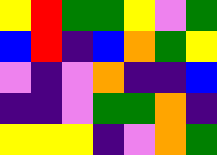[["yellow", "red", "green", "green", "yellow", "violet", "green"], ["blue", "red", "indigo", "blue", "orange", "green", "yellow"], ["violet", "indigo", "violet", "orange", "indigo", "indigo", "blue"], ["indigo", "indigo", "violet", "green", "green", "orange", "indigo"], ["yellow", "yellow", "yellow", "indigo", "violet", "orange", "green"]]